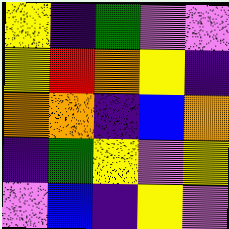[["yellow", "indigo", "green", "violet", "violet"], ["yellow", "red", "orange", "yellow", "indigo"], ["orange", "orange", "indigo", "blue", "orange"], ["indigo", "green", "yellow", "violet", "yellow"], ["violet", "blue", "indigo", "yellow", "violet"]]